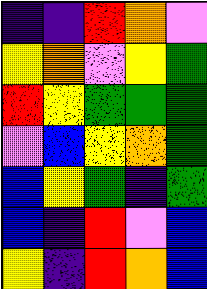[["indigo", "indigo", "red", "orange", "violet"], ["yellow", "orange", "violet", "yellow", "green"], ["red", "yellow", "green", "green", "green"], ["violet", "blue", "yellow", "orange", "green"], ["blue", "yellow", "green", "indigo", "green"], ["blue", "indigo", "red", "violet", "blue"], ["yellow", "indigo", "red", "orange", "blue"]]